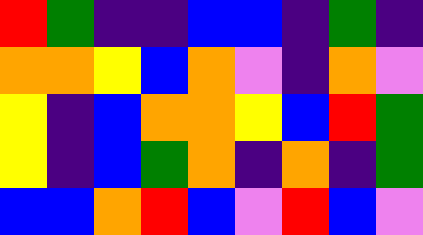[["red", "green", "indigo", "indigo", "blue", "blue", "indigo", "green", "indigo"], ["orange", "orange", "yellow", "blue", "orange", "violet", "indigo", "orange", "violet"], ["yellow", "indigo", "blue", "orange", "orange", "yellow", "blue", "red", "green"], ["yellow", "indigo", "blue", "green", "orange", "indigo", "orange", "indigo", "green"], ["blue", "blue", "orange", "red", "blue", "violet", "red", "blue", "violet"]]